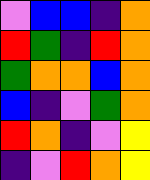[["violet", "blue", "blue", "indigo", "orange"], ["red", "green", "indigo", "red", "orange"], ["green", "orange", "orange", "blue", "orange"], ["blue", "indigo", "violet", "green", "orange"], ["red", "orange", "indigo", "violet", "yellow"], ["indigo", "violet", "red", "orange", "yellow"]]